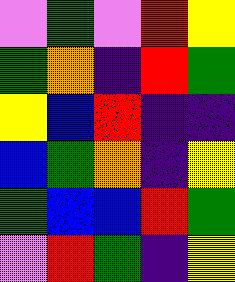[["violet", "green", "violet", "red", "yellow"], ["green", "orange", "indigo", "red", "green"], ["yellow", "blue", "red", "indigo", "indigo"], ["blue", "green", "orange", "indigo", "yellow"], ["green", "blue", "blue", "red", "green"], ["violet", "red", "green", "indigo", "yellow"]]